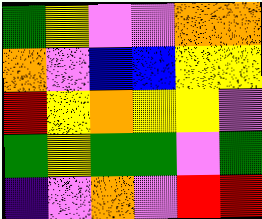[["green", "yellow", "violet", "violet", "orange", "orange"], ["orange", "violet", "blue", "blue", "yellow", "yellow"], ["red", "yellow", "orange", "yellow", "yellow", "violet"], ["green", "yellow", "green", "green", "violet", "green"], ["indigo", "violet", "orange", "violet", "red", "red"]]